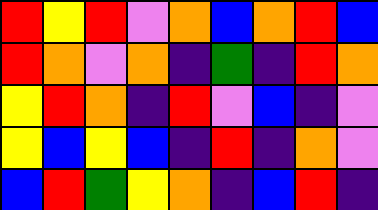[["red", "yellow", "red", "violet", "orange", "blue", "orange", "red", "blue"], ["red", "orange", "violet", "orange", "indigo", "green", "indigo", "red", "orange"], ["yellow", "red", "orange", "indigo", "red", "violet", "blue", "indigo", "violet"], ["yellow", "blue", "yellow", "blue", "indigo", "red", "indigo", "orange", "violet"], ["blue", "red", "green", "yellow", "orange", "indigo", "blue", "red", "indigo"]]